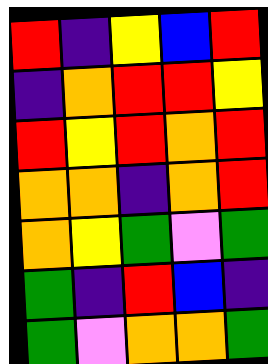[["red", "indigo", "yellow", "blue", "red"], ["indigo", "orange", "red", "red", "yellow"], ["red", "yellow", "red", "orange", "red"], ["orange", "orange", "indigo", "orange", "red"], ["orange", "yellow", "green", "violet", "green"], ["green", "indigo", "red", "blue", "indigo"], ["green", "violet", "orange", "orange", "green"]]